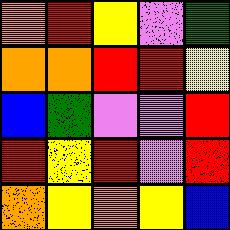[["orange", "red", "yellow", "violet", "green"], ["orange", "orange", "red", "red", "yellow"], ["blue", "green", "violet", "violet", "red"], ["red", "yellow", "red", "violet", "red"], ["orange", "yellow", "orange", "yellow", "blue"]]